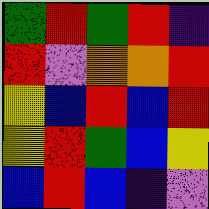[["green", "red", "green", "red", "indigo"], ["red", "violet", "orange", "orange", "red"], ["yellow", "blue", "red", "blue", "red"], ["yellow", "red", "green", "blue", "yellow"], ["blue", "red", "blue", "indigo", "violet"]]